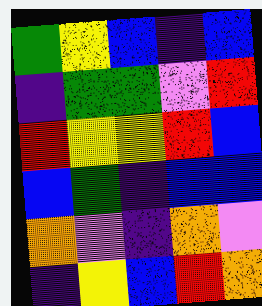[["green", "yellow", "blue", "indigo", "blue"], ["indigo", "green", "green", "violet", "red"], ["red", "yellow", "yellow", "red", "blue"], ["blue", "green", "indigo", "blue", "blue"], ["orange", "violet", "indigo", "orange", "violet"], ["indigo", "yellow", "blue", "red", "orange"]]